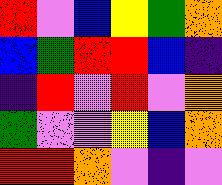[["red", "violet", "blue", "yellow", "green", "orange"], ["blue", "green", "red", "red", "blue", "indigo"], ["indigo", "red", "violet", "red", "violet", "orange"], ["green", "violet", "violet", "yellow", "blue", "orange"], ["red", "red", "orange", "violet", "indigo", "violet"]]